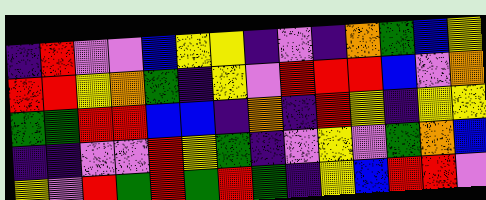[["indigo", "red", "violet", "violet", "blue", "yellow", "yellow", "indigo", "violet", "indigo", "orange", "green", "blue", "yellow"], ["red", "red", "yellow", "orange", "green", "indigo", "yellow", "violet", "red", "red", "red", "blue", "violet", "orange"], ["green", "green", "red", "red", "blue", "blue", "indigo", "orange", "indigo", "red", "yellow", "indigo", "yellow", "yellow"], ["indigo", "indigo", "violet", "violet", "red", "yellow", "green", "indigo", "violet", "yellow", "violet", "green", "orange", "blue"], ["yellow", "violet", "red", "green", "red", "green", "red", "green", "indigo", "yellow", "blue", "red", "red", "violet"]]